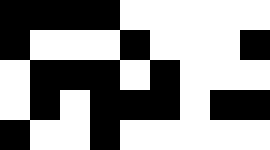[["black", "black", "black", "black", "white", "white", "white", "white", "white"], ["black", "white", "white", "white", "black", "white", "white", "white", "black"], ["white", "black", "black", "black", "white", "black", "white", "white", "white"], ["white", "black", "white", "black", "black", "black", "white", "black", "black"], ["black", "white", "white", "black", "white", "white", "white", "white", "white"]]